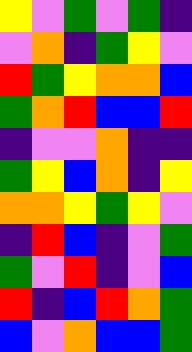[["yellow", "violet", "green", "violet", "green", "indigo"], ["violet", "orange", "indigo", "green", "yellow", "violet"], ["red", "green", "yellow", "orange", "orange", "blue"], ["green", "orange", "red", "blue", "blue", "red"], ["indigo", "violet", "violet", "orange", "indigo", "indigo"], ["green", "yellow", "blue", "orange", "indigo", "yellow"], ["orange", "orange", "yellow", "green", "yellow", "violet"], ["indigo", "red", "blue", "indigo", "violet", "green"], ["green", "violet", "red", "indigo", "violet", "blue"], ["red", "indigo", "blue", "red", "orange", "green"], ["blue", "violet", "orange", "blue", "blue", "green"]]